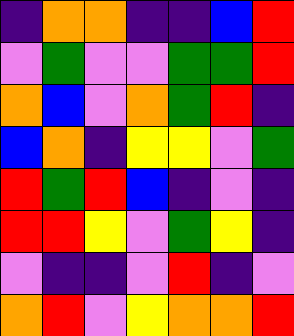[["indigo", "orange", "orange", "indigo", "indigo", "blue", "red"], ["violet", "green", "violet", "violet", "green", "green", "red"], ["orange", "blue", "violet", "orange", "green", "red", "indigo"], ["blue", "orange", "indigo", "yellow", "yellow", "violet", "green"], ["red", "green", "red", "blue", "indigo", "violet", "indigo"], ["red", "red", "yellow", "violet", "green", "yellow", "indigo"], ["violet", "indigo", "indigo", "violet", "red", "indigo", "violet"], ["orange", "red", "violet", "yellow", "orange", "orange", "red"]]